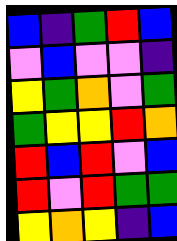[["blue", "indigo", "green", "red", "blue"], ["violet", "blue", "violet", "violet", "indigo"], ["yellow", "green", "orange", "violet", "green"], ["green", "yellow", "yellow", "red", "orange"], ["red", "blue", "red", "violet", "blue"], ["red", "violet", "red", "green", "green"], ["yellow", "orange", "yellow", "indigo", "blue"]]